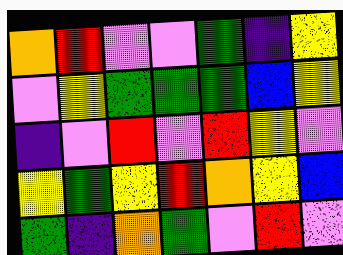[["orange", "red", "violet", "violet", "green", "indigo", "yellow"], ["violet", "yellow", "green", "green", "green", "blue", "yellow"], ["indigo", "violet", "red", "violet", "red", "yellow", "violet"], ["yellow", "green", "yellow", "red", "orange", "yellow", "blue"], ["green", "indigo", "orange", "green", "violet", "red", "violet"]]